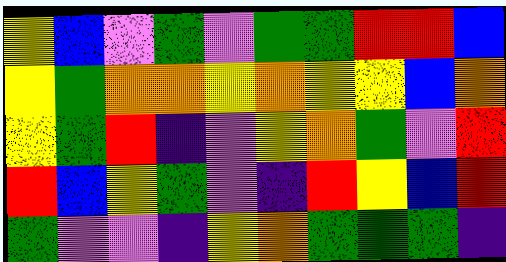[["yellow", "blue", "violet", "green", "violet", "green", "green", "red", "red", "blue"], ["yellow", "green", "orange", "orange", "yellow", "orange", "yellow", "yellow", "blue", "orange"], ["yellow", "green", "red", "indigo", "violet", "yellow", "orange", "green", "violet", "red"], ["red", "blue", "yellow", "green", "violet", "indigo", "red", "yellow", "blue", "red"], ["green", "violet", "violet", "indigo", "yellow", "orange", "green", "green", "green", "indigo"]]